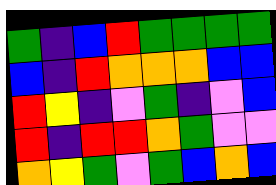[["green", "indigo", "blue", "red", "green", "green", "green", "green"], ["blue", "indigo", "red", "orange", "orange", "orange", "blue", "blue"], ["red", "yellow", "indigo", "violet", "green", "indigo", "violet", "blue"], ["red", "indigo", "red", "red", "orange", "green", "violet", "violet"], ["orange", "yellow", "green", "violet", "green", "blue", "orange", "blue"]]